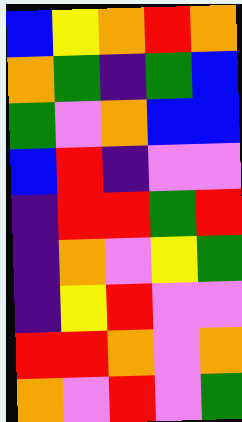[["blue", "yellow", "orange", "red", "orange"], ["orange", "green", "indigo", "green", "blue"], ["green", "violet", "orange", "blue", "blue"], ["blue", "red", "indigo", "violet", "violet"], ["indigo", "red", "red", "green", "red"], ["indigo", "orange", "violet", "yellow", "green"], ["indigo", "yellow", "red", "violet", "violet"], ["red", "red", "orange", "violet", "orange"], ["orange", "violet", "red", "violet", "green"]]